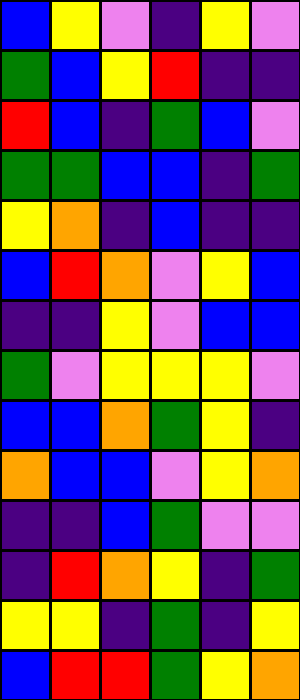[["blue", "yellow", "violet", "indigo", "yellow", "violet"], ["green", "blue", "yellow", "red", "indigo", "indigo"], ["red", "blue", "indigo", "green", "blue", "violet"], ["green", "green", "blue", "blue", "indigo", "green"], ["yellow", "orange", "indigo", "blue", "indigo", "indigo"], ["blue", "red", "orange", "violet", "yellow", "blue"], ["indigo", "indigo", "yellow", "violet", "blue", "blue"], ["green", "violet", "yellow", "yellow", "yellow", "violet"], ["blue", "blue", "orange", "green", "yellow", "indigo"], ["orange", "blue", "blue", "violet", "yellow", "orange"], ["indigo", "indigo", "blue", "green", "violet", "violet"], ["indigo", "red", "orange", "yellow", "indigo", "green"], ["yellow", "yellow", "indigo", "green", "indigo", "yellow"], ["blue", "red", "red", "green", "yellow", "orange"]]